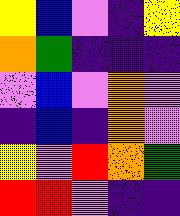[["yellow", "blue", "violet", "indigo", "yellow"], ["orange", "green", "indigo", "indigo", "indigo"], ["violet", "blue", "violet", "orange", "violet"], ["indigo", "blue", "indigo", "orange", "violet"], ["yellow", "violet", "red", "orange", "green"], ["red", "red", "violet", "indigo", "indigo"]]